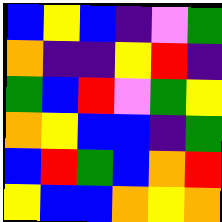[["blue", "yellow", "blue", "indigo", "violet", "green"], ["orange", "indigo", "indigo", "yellow", "red", "indigo"], ["green", "blue", "red", "violet", "green", "yellow"], ["orange", "yellow", "blue", "blue", "indigo", "green"], ["blue", "red", "green", "blue", "orange", "red"], ["yellow", "blue", "blue", "orange", "yellow", "orange"]]